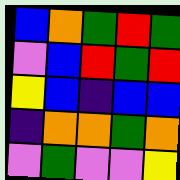[["blue", "orange", "green", "red", "green"], ["violet", "blue", "red", "green", "red"], ["yellow", "blue", "indigo", "blue", "blue"], ["indigo", "orange", "orange", "green", "orange"], ["violet", "green", "violet", "violet", "yellow"]]